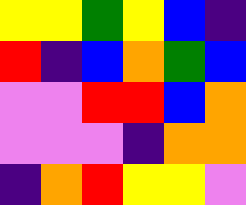[["yellow", "yellow", "green", "yellow", "blue", "indigo"], ["red", "indigo", "blue", "orange", "green", "blue"], ["violet", "violet", "red", "red", "blue", "orange"], ["violet", "violet", "violet", "indigo", "orange", "orange"], ["indigo", "orange", "red", "yellow", "yellow", "violet"]]